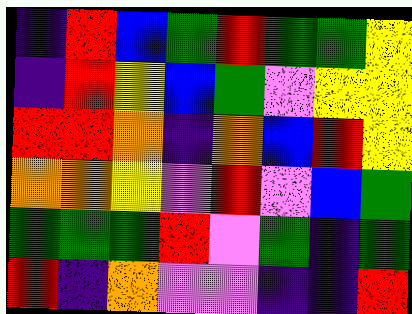[["indigo", "red", "blue", "green", "red", "green", "green", "yellow"], ["indigo", "red", "yellow", "blue", "green", "violet", "yellow", "yellow"], ["red", "red", "orange", "indigo", "orange", "blue", "red", "yellow"], ["orange", "orange", "yellow", "violet", "red", "violet", "blue", "green"], ["green", "green", "green", "red", "violet", "green", "indigo", "green"], ["red", "indigo", "orange", "violet", "violet", "indigo", "indigo", "red"]]